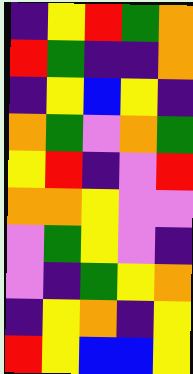[["indigo", "yellow", "red", "green", "orange"], ["red", "green", "indigo", "indigo", "orange"], ["indigo", "yellow", "blue", "yellow", "indigo"], ["orange", "green", "violet", "orange", "green"], ["yellow", "red", "indigo", "violet", "red"], ["orange", "orange", "yellow", "violet", "violet"], ["violet", "green", "yellow", "violet", "indigo"], ["violet", "indigo", "green", "yellow", "orange"], ["indigo", "yellow", "orange", "indigo", "yellow"], ["red", "yellow", "blue", "blue", "yellow"]]